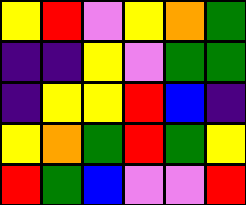[["yellow", "red", "violet", "yellow", "orange", "green"], ["indigo", "indigo", "yellow", "violet", "green", "green"], ["indigo", "yellow", "yellow", "red", "blue", "indigo"], ["yellow", "orange", "green", "red", "green", "yellow"], ["red", "green", "blue", "violet", "violet", "red"]]